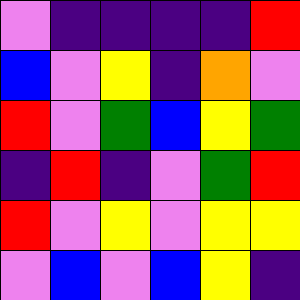[["violet", "indigo", "indigo", "indigo", "indigo", "red"], ["blue", "violet", "yellow", "indigo", "orange", "violet"], ["red", "violet", "green", "blue", "yellow", "green"], ["indigo", "red", "indigo", "violet", "green", "red"], ["red", "violet", "yellow", "violet", "yellow", "yellow"], ["violet", "blue", "violet", "blue", "yellow", "indigo"]]